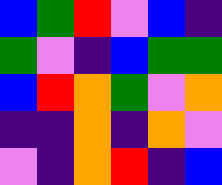[["blue", "green", "red", "violet", "blue", "indigo"], ["green", "violet", "indigo", "blue", "green", "green"], ["blue", "red", "orange", "green", "violet", "orange"], ["indigo", "indigo", "orange", "indigo", "orange", "violet"], ["violet", "indigo", "orange", "red", "indigo", "blue"]]